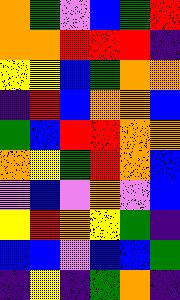[["orange", "green", "violet", "blue", "green", "red"], ["orange", "orange", "red", "red", "red", "indigo"], ["yellow", "yellow", "blue", "green", "orange", "orange"], ["indigo", "red", "blue", "orange", "orange", "blue"], ["green", "blue", "red", "red", "orange", "orange"], ["orange", "yellow", "green", "red", "orange", "blue"], ["violet", "blue", "violet", "orange", "violet", "blue"], ["yellow", "red", "orange", "yellow", "green", "indigo"], ["blue", "blue", "violet", "blue", "blue", "green"], ["indigo", "yellow", "indigo", "green", "orange", "indigo"]]